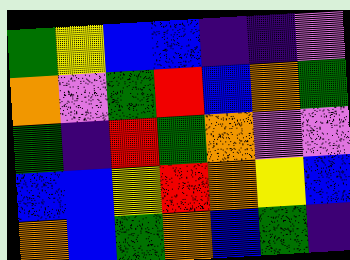[["green", "yellow", "blue", "blue", "indigo", "indigo", "violet"], ["orange", "violet", "green", "red", "blue", "orange", "green"], ["green", "indigo", "red", "green", "orange", "violet", "violet"], ["blue", "blue", "yellow", "red", "orange", "yellow", "blue"], ["orange", "blue", "green", "orange", "blue", "green", "indigo"]]